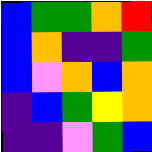[["blue", "green", "green", "orange", "red"], ["blue", "orange", "indigo", "indigo", "green"], ["blue", "violet", "orange", "blue", "orange"], ["indigo", "blue", "green", "yellow", "orange"], ["indigo", "indigo", "violet", "green", "blue"]]